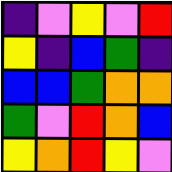[["indigo", "violet", "yellow", "violet", "red"], ["yellow", "indigo", "blue", "green", "indigo"], ["blue", "blue", "green", "orange", "orange"], ["green", "violet", "red", "orange", "blue"], ["yellow", "orange", "red", "yellow", "violet"]]